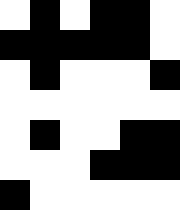[["white", "black", "white", "black", "black", "white"], ["black", "black", "black", "black", "black", "white"], ["white", "black", "white", "white", "white", "black"], ["white", "white", "white", "white", "white", "white"], ["white", "black", "white", "white", "black", "black"], ["white", "white", "white", "black", "black", "black"], ["black", "white", "white", "white", "white", "white"]]